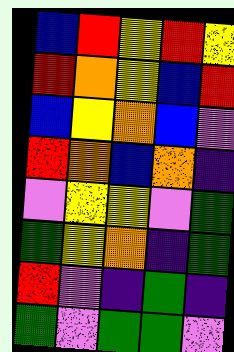[["blue", "red", "yellow", "red", "yellow"], ["red", "orange", "yellow", "blue", "red"], ["blue", "yellow", "orange", "blue", "violet"], ["red", "orange", "blue", "orange", "indigo"], ["violet", "yellow", "yellow", "violet", "green"], ["green", "yellow", "orange", "indigo", "green"], ["red", "violet", "indigo", "green", "indigo"], ["green", "violet", "green", "green", "violet"]]